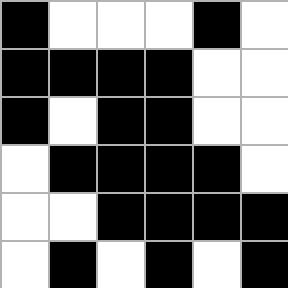[["black", "white", "white", "white", "black", "white"], ["black", "black", "black", "black", "white", "white"], ["black", "white", "black", "black", "white", "white"], ["white", "black", "black", "black", "black", "white"], ["white", "white", "black", "black", "black", "black"], ["white", "black", "white", "black", "white", "black"]]